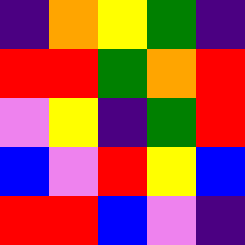[["indigo", "orange", "yellow", "green", "indigo"], ["red", "red", "green", "orange", "red"], ["violet", "yellow", "indigo", "green", "red"], ["blue", "violet", "red", "yellow", "blue"], ["red", "red", "blue", "violet", "indigo"]]